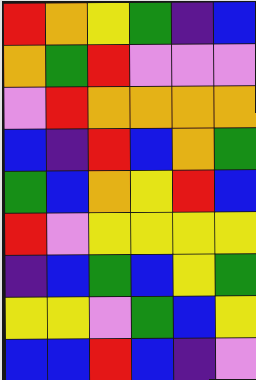[["red", "orange", "yellow", "green", "indigo", "blue"], ["orange", "green", "red", "violet", "violet", "violet"], ["violet", "red", "orange", "orange", "orange", "orange"], ["blue", "indigo", "red", "blue", "orange", "green"], ["green", "blue", "orange", "yellow", "red", "blue"], ["red", "violet", "yellow", "yellow", "yellow", "yellow"], ["indigo", "blue", "green", "blue", "yellow", "green"], ["yellow", "yellow", "violet", "green", "blue", "yellow"], ["blue", "blue", "red", "blue", "indigo", "violet"]]